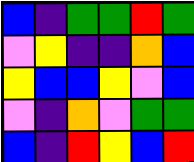[["blue", "indigo", "green", "green", "red", "green"], ["violet", "yellow", "indigo", "indigo", "orange", "blue"], ["yellow", "blue", "blue", "yellow", "violet", "blue"], ["violet", "indigo", "orange", "violet", "green", "green"], ["blue", "indigo", "red", "yellow", "blue", "red"]]